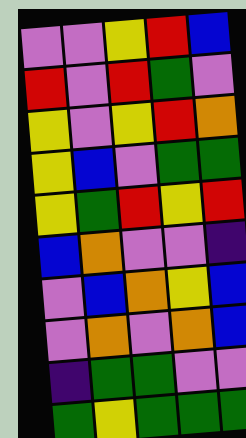[["violet", "violet", "yellow", "red", "blue"], ["red", "violet", "red", "green", "violet"], ["yellow", "violet", "yellow", "red", "orange"], ["yellow", "blue", "violet", "green", "green"], ["yellow", "green", "red", "yellow", "red"], ["blue", "orange", "violet", "violet", "indigo"], ["violet", "blue", "orange", "yellow", "blue"], ["violet", "orange", "violet", "orange", "blue"], ["indigo", "green", "green", "violet", "violet"], ["green", "yellow", "green", "green", "green"]]